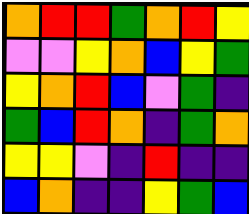[["orange", "red", "red", "green", "orange", "red", "yellow"], ["violet", "violet", "yellow", "orange", "blue", "yellow", "green"], ["yellow", "orange", "red", "blue", "violet", "green", "indigo"], ["green", "blue", "red", "orange", "indigo", "green", "orange"], ["yellow", "yellow", "violet", "indigo", "red", "indigo", "indigo"], ["blue", "orange", "indigo", "indigo", "yellow", "green", "blue"]]